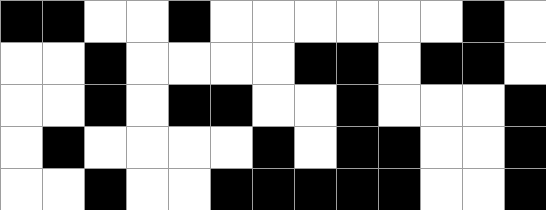[["black", "black", "white", "white", "black", "white", "white", "white", "white", "white", "white", "black", "white"], ["white", "white", "black", "white", "white", "white", "white", "black", "black", "white", "black", "black", "white"], ["white", "white", "black", "white", "black", "black", "white", "white", "black", "white", "white", "white", "black"], ["white", "black", "white", "white", "white", "white", "black", "white", "black", "black", "white", "white", "black"], ["white", "white", "black", "white", "white", "black", "black", "black", "black", "black", "white", "white", "black"]]